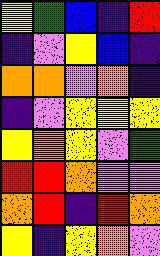[["yellow", "green", "blue", "indigo", "red"], ["indigo", "violet", "yellow", "blue", "indigo"], ["orange", "orange", "violet", "orange", "indigo"], ["indigo", "violet", "yellow", "yellow", "yellow"], ["yellow", "orange", "yellow", "violet", "green"], ["red", "red", "orange", "violet", "violet"], ["orange", "red", "indigo", "red", "orange"], ["yellow", "indigo", "yellow", "orange", "violet"]]